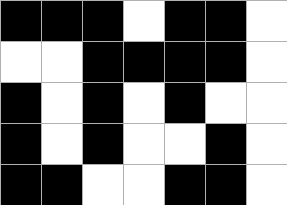[["black", "black", "black", "white", "black", "black", "white"], ["white", "white", "black", "black", "black", "black", "white"], ["black", "white", "black", "white", "black", "white", "white"], ["black", "white", "black", "white", "white", "black", "white"], ["black", "black", "white", "white", "black", "black", "white"]]